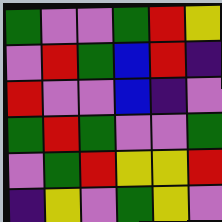[["green", "violet", "violet", "green", "red", "yellow"], ["violet", "red", "green", "blue", "red", "indigo"], ["red", "violet", "violet", "blue", "indigo", "violet"], ["green", "red", "green", "violet", "violet", "green"], ["violet", "green", "red", "yellow", "yellow", "red"], ["indigo", "yellow", "violet", "green", "yellow", "violet"]]